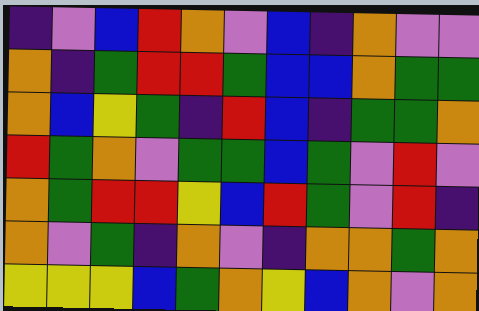[["indigo", "violet", "blue", "red", "orange", "violet", "blue", "indigo", "orange", "violet", "violet"], ["orange", "indigo", "green", "red", "red", "green", "blue", "blue", "orange", "green", "green"], ["orange", "blue", "yellow", "green", "indigo", "red", "blue", "indigo", "green", "green", "orange"], ["red", "green", "orange", "violet", "green", "green", "blue", "green", "violet", "red", "violet"], ["orange", "green", "red", "red", "yellow", "blue", "red", "green", "violet", "red", "indigo"], ["orange", "violet", "green", "indigo", "orange", "violet", "indigo", "orange", "orange", "green", "orange"], ["yellow", "yellow", "yellow", "blue", "green", "orange", "yellow", "blue", "orange", "violet", "orange"]]